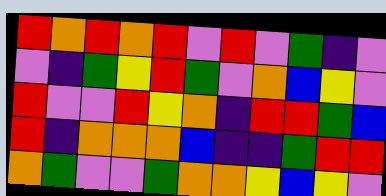[["red", "orange", "red", "orange", "red", "violet", "red", "violet", "green", "indigo", "violet"], ["violet", "indigo", "green", "yellow", "red", "green", "violet", "orange", "blue", "yellow", "violet"], ["red", "violet", "violet", "red", "yellow", "orange", "indigo", "red", "red", "green", "blue"], ["red", "indigo", "orange", "orange", "orange", "blue", "indigo", "indigo", "green", "red", "red"], ["orange", "green", "violet", "violet", "green", "orange", "orange", "yellow", "blue", "yellow", "violet"]]